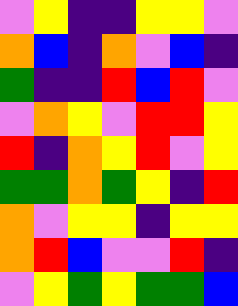[["violet", "yellow", "indigo", "indigo", "yellow", "yellow", "violet"], ["orange", "blue", "indigo", "orange", "violet", "blue", "indigo"], ["green", "indigo", "indigo", "red", "blue", "red", "violet"], ["violet", "orange", "yellow", "violet", "red", "red", "yellow"], ["red", "indigo", "orange", "yellow", "red", "violet", "yellow"], ["green", "green", "orange", "green", "yellow", "indigo", "red"], ["orange", "violet", "yellow", "yellow", "indigo", "yellow", "yellow"], ["orange", "red", "blue", "violet", "violet", "red", "indigo"], ["violet", "yellow", "green", "yellow", "green", "green", "blue"]]